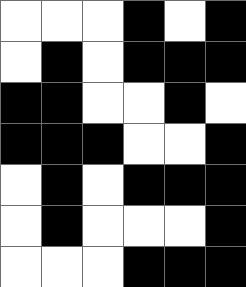[["white", "white", "white", "black", "white", "black"], ["white", "black", "white", "black", "black", "black"], ["black", "black", "white", "white", "black", "white"], ["black", "black", "black", "white", "white", "black"], ["white", "black", "white", "black", "black", "black"], ["white", "black", "white", "white", "white", "black"], ["white", "white", "white", "black", "black", "black"]]